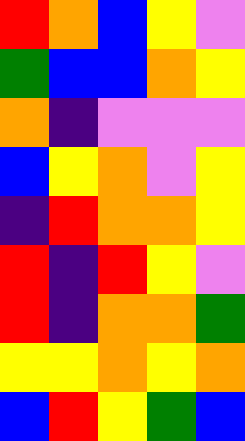[["red", "orange", "blue", "yellow", "violet"], ["green", "blue", "blue", "orange", "yellow"], ["orange", "indigo", "violet", "violet", "violet"], ["blue", "yellow", "orange", "violet", "yellow"], ["indigo", "red", "orange", "orange", "yellow"], ["red", "indigo", "red", "yellow", "violet"], ["red", "indigo", "orange", "orange", "green"], ["yellow", "yellow", "orange", "yellow", "orange"], ["blue", "red", "yellow", "green", "blue"]]